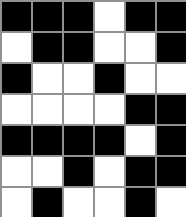[["black", "black", "black", "white", "black", "black"], ["white", "black", "black", "white", "white", "black"], ["black", "white", "white", "black", "white", "white"], ["white", "white", "white", "white", "black", "black"], ["black", "black", "black", "black", "white", "black"], ["white", "white", "black", "white", "black", "black"], ["white", "black", "white", "white", "black", "white"]]